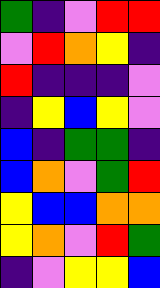[["green", "indigo", "violet", "red", "red"], ["violet", "red", "orange", "yellow", "indigo"], ["red", "indigo", "indigo", "indigo", "violet"], ["indigo", "yellow", "blue", "yellow", "violet"], ["blue", "indigo", "green", "green", "indigo"], ["blue", "orange", "violet", "green", "red"], ["yellow", "blue", "blue", "orange", "orange"], ["yellow", "orange", "violet", "red", "green"], ["indigo", "violet", "yellow", "yellow", "blue"]]